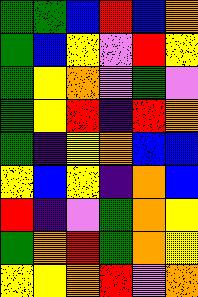[["green", "green", "blue", "red", "blue", "orange"], ["green", "blue", "yellow", "violet", "red", "yellow"], ["green", "yellow", "orange", "violet", "green", "violet"], ["green", "yellow", "red", "indigo", "red", "orange"], ["green", "indigo", "yellow", "orange", "blue", "blue"], ["yellow", "blue", "yellow", "indigo", "orange", "blue"], ["red", "indigo", "violet", "green", "orange", "yellow"], ["green", "orange", "red", "green", "orange", "yellow"], ["yellow", "yellow", "orange", "red", "violet", "orange"]]